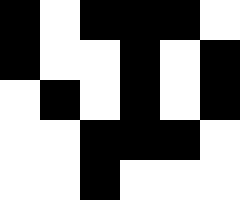[["black", "white", "black", "black", "black", "white"], ["black", "white", "white", "black", "white", "black"], ["white", "black", "white", "black", "white", "black"], ["white", "white", "black", "black", "black", "white"], ["white", "white", "black", "white", "white", "white"]]